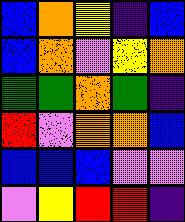[["blue", "orange", "yellow", "indigo", "blue"], ["blue", "orange", "violet", "yellow", "orange"], ["green", "green", "orange", "green", "indigo"], ["red", "violet", "orange", "orange", "blue"], ["blue", "blue", "blue", "violet", "violet"], ["violet", "yellow", "red", "red", "indigo"]]